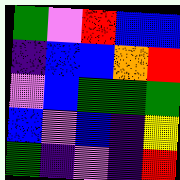[["green", "violet", "red", "blue", "blue"], ["indigo", "blue", "blue", "orange", "red"], ["violet", "blue", "green", "green", "green"], ["blue", "violet", "blue", "indigo", "yellow"], ["green", "indigo", "violet", "indigo", "red"]]